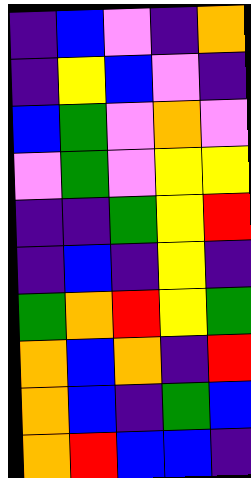[["indigo", "blue", "violet", "indigo", "orange"], ["indigo", "yellow", "blue", "violet", "indigo"], ["blue", "green", "violet", "orange", "violet"], ["violet", "green", "violet", "yellow", "yellow"], ["indigo", "indigo", "green", "yellow", "red"], ["indigo", "blue", "indigo", "yellow", "indigo"], ["green", "orange", "red", "yellow", "green"], ["orange", "blue", "orange", "indigo", "red"], ["orange", "blue", "indigo", "green", "blue"], ["orange", "red", "blue", "blue", "indigo"]]